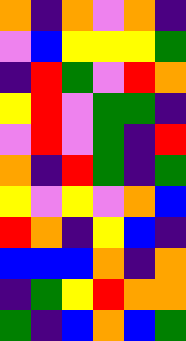[["orange", "indigo", "orange", "violet", "orange", "indigo"], ["violet", "blue", "yellow", "yellow", "yellow", "green"], ["indigo", "red", "green", "violet", "red", "orange"], ["yellow", "red", "violet", "green", "green", "indigo"], ["violet", "red", "violet", "green", "indigo", "red"], ["orange", "indigo", "red", "green", "indigo", "green"], ["yellow", "violet", "yellow", "violet", "orange", "blue"], ["red", "orange", "indigo", "yellow", "blue", "indigo"], ["blue", "blue", "blue", "orange", "indigo", "orange"], ["indigo", "green", "yellow", "red", "orange", "orange"], ["green", "indigo", "blue", "orange", "blue", "green"]]